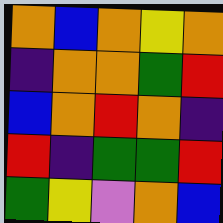[["orange", "blue", "orange", "yellow", "orange"], ["indigo", "orange", "orange", "green", "red"], ["blue", "orange", "red", "orange", "indigo"], ["red", "indigo", "green", "green", "red"], ["green", "yellow", "violet", "orange", "blue"]]